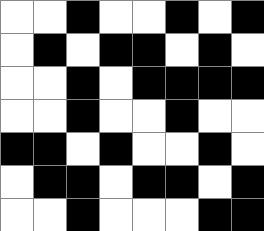[["white", "white", "black", "white", "white", "black", "white", "black"], ["white", "black", "white", "black", "black", "white", "black", "white"], ["white", "white", "black", "white", "black", "black", "black", "black"], ["white", "white", "black", "white", "white", "black", "white", "white"], ["black", "black", "white", "black", "white", "white", "black", "white"], ["white", "black", "black", "white", "black", "black", "white", "black"], ["white", "white", "black", "white", "white", "white", "black", "black"]]